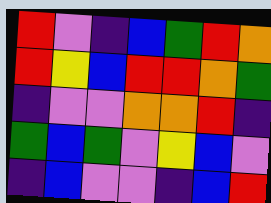[["red", "violet", "indigo", "blue", "green", "red", "orange"], ["red", "yellow", "blue", "red", "red", "orange", "green"], ["indigo", "violet", "violet", "orange", "orange", "red", "indigo"], ["green", "blue", "green", "violet", "yellow", "blue", "violet"], ["indigo", "blue", "violet", "violet", "indigo", "blue", "red"]]